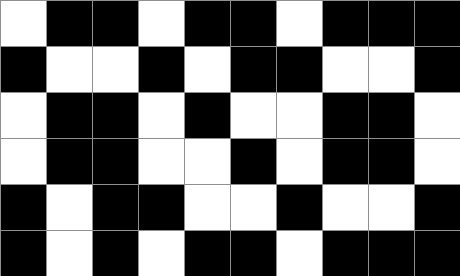[["white", "black", "black", "white", "black", "black", "white", "black", "black", "black"], ["black", "white", "white", "black", "white", "black", "black", "white", "white", "black"], ["white", "black", "black", "white", "black", "white", "white", "black", "black", "white"], ["white", "black", "black", "white", "white", "black", "white", "black", "black", "white"], ["black", "white", "black", "black", "white", "white", "black", "white", "white", "black"], ["black", "white", "black", "white", "black", "black", "white", "black", "black", "black"]]